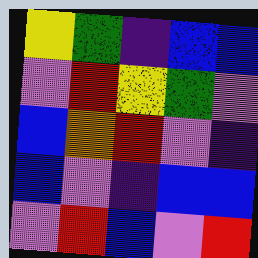[["yellow", "green", "indigo", "blue", "blue"], ["violet", "red", "yellow", "green", "violet"], ["blue", "orange", "red", "violet", "indigo"], ["blue", "violet", "indigo", "blue", "blue"], ["violet", "red", "blue", "violet", "red"]]